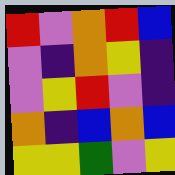[["red", "violet", "orange", "red", "blue"], ["violet", "indigo", "orange", "yellow", "indigo"], ["violet", "yellow", "red", "violet", "indigo"], ["orange", "indigo", "blue", "orange", "blue"], ["yellow", "yellow", "green", "violet", "yellow"]]